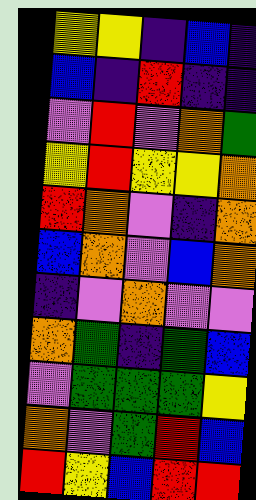[["yellow", "yellow", "indigo", "blue", "indigo"], ["blue", "indigo", "red", "indigo", "indigo"], ["violet", "red", "violet", "orange", "green"], ["yellow", "red", "yellow", "yellow", "orange"], ["red", "orange", "violet", "indigo", "orange"], ["blue", "orange", "violet", "blue", "orange"], ["indigo", "violet", "orange", "violet", "violet"], ["orange", "green", "indigo", "green", "blue"], ["violet", "green", "green", "green", "yellow"], ["orange", "violet", "green", "red", "blue"], ["red", "yellow", "blue", "red", "red"]]